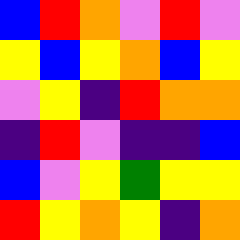[["blue", "red", "orange", "violet", "red", "violet"], ["yellow", "blue", "yellow", "orange", "blue", "yellow"], ["violet", "yellow", "indigo", "red", "orange", "orange"], ["indigo", "red", "violet", "indigo", "indigo", "blue"], ["blue", "violet", "yellow", "green", "yellow", "yellow"], ["red", "yellow", "orange", "yellow", "indigo", "orange"]]